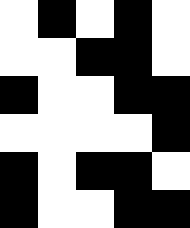[["white", "black", "white", "black", "white"], ["white", "white", "black", "black", "white"], ["black", "white", "white", "black", "black"], ["white", "white", "white", "white", "black"], ["black", "white", "black", "black", "white"], ["black", "white", "white", "black", "black"]]